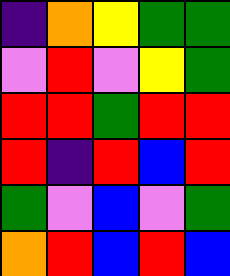[["indigo", "orange", "yellow", "green", "green"], ["violet", "red", "violet", "yellow", "green"], ["red", "red", "green", "red", "red"], ["red", "indigo", "red", "blue", "red"], ["green", "violet", "blue", "violet", "green"], ["orange", "red", "blue", "red", "blue"]]